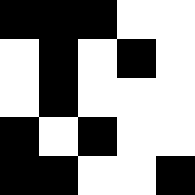[["black", "black", "black", "white", "white"], ["white", "black", "white", "black", "white"], ["white", "black", "white", "white", "white"], ["black", "white", "black", "white", "white"], ["black", "black", "white", "white", "black"]]